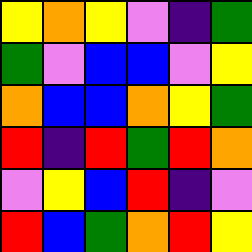[["yellow", "orange", "yellow", "violet", "indigo", "green"], ["green", "violet", "blue", "blue", "violet", "yellow"], ["orange", "blue", "blue", "orange", "yellow", "green"], ["red", "indigo", "red", "green", "red", "orange"], ["violet", "yellow", "blue", "red", "indigo", "violet"], ["red", "blue", "green", "orange", "red", "yellow"]]